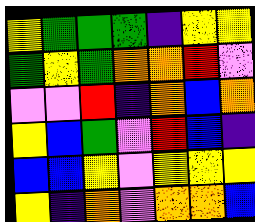[["yellow", "green", "green", "green", "indigo", "yellow", "yellow"], ["green", "yellow", "green", "orange", "orange", "red", "violet"], ["violet", "violet", "red", "indigo", "orange", "blue", "orange"], ["yellow", "blue", "green", "violet", "red", "blue", "indigo"], ["blue", "blue", "yellow", "violet", "yellow", "yellow", "yellow"], ["yellow", "indigo", "orange", "violet", "orange", "orange", "blue"]]